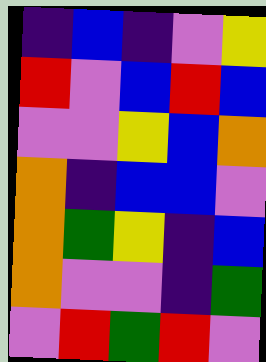[["indigo", "blue", "indigo", "violet", "yellow"], ["red", "violet", "blue", "red", "blue"], ["violet", "violet", "yellow", "blue", "orange"], ["orange", "indigo", "blue", "blue", "violet"], ["orange", "green", "yellow", "indigo", "blue"], ["orange", "violet", "violet", "indigo", "green"], ["violet", "red", "green", "red", "violet"]]